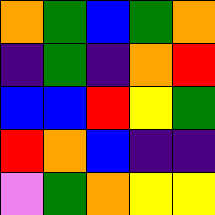[["orange", "green", "blue", "green", "orange"], ["indigo", "green", "indigo", "orange", "red"], ["blue", "blue", "red", "yellow", "green"], ["red", "orange", "blue", "indigo", "indigo"], ["violet", "green", "orange", "yellow", "yellow"]]